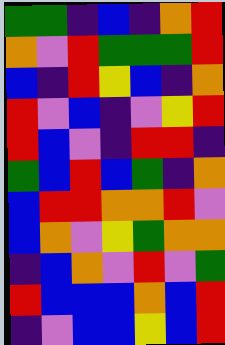[["green", "green", "indigo", "blue", "indigo", "orange", "red"], ["orange", "violet", "red", "green", "green", "green", "red"], ["blue", "indigo", "red", "yellow", "blue", "indigo", "orange"], ["red", "violet", "blue", "indigo", "violet", "yellow", "red"], ["red", "blue", "violet", "indigo", "red", "red", "indigo"], ["green", "blue", "red", "blue", "green", "indigo", "orange"], ["blue", "red", "red", "orange", "orange", "red", "violet"], ["blue", "orange", "violet", "yellow", "green", "orange", "orange"], ["indigo", "blue", "orange", "violet", "red", "violet", "green"], ["red", "blue", "blue", "blue", "orange", "blue", "red"], ["indigo", "violet", "blue", "blue", "yellow", "blue", "red"]]